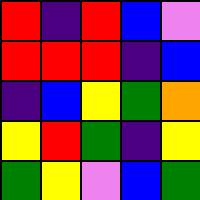[["red", "indigo", "red", "blue", "violet"], ["red", "red", "red", "indigo", "blue"], ["indigo", "blue", "yellow", "green", "orange"], ["yellow", "red", "green", "indigo", "yellow"], ["green", "yellow", "violet", "blue", "green"]]